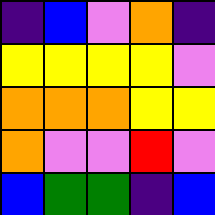[["indigo", "blue", "violet", "orange", "indigo"], ["yellow", "yellow", "yellow", "yellow", "violet"], ["orange", "orange", "orange", "yellow", "yellow"], ["orange", "violet", "violet", "red", "violet"], ["blue", "green", "green", "indigo", "blue"]]